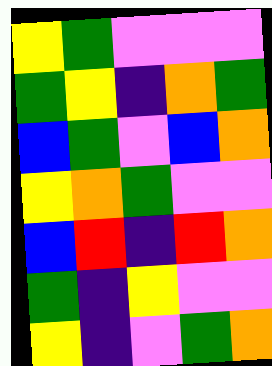[["yellow", "green", "violet", "violet", "violet"], ["green", "yellow", "indigo", "orange", "green"], ["blue", "green", "violet", "blue", "orange"], ["yellow", "orange", "green", "violet", "violet"], ["blue", "red", "indigo", "red", "orange"], ["green", "indigo", "yellow", "violet", "violet"], ["yellow", "indigo", "violet", "green", "orange"]]